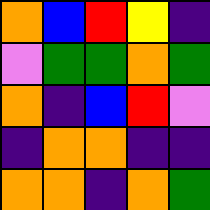[["orange", "blue", "red", "yellow", "indigo"], ["violet", "green", "green", "orange", "green"], ["orange", "indigo", "blue", "red", "violet"], ["indigo", "orange", "orange", "indigo", "indigo"], ["orange", "orange", "indigo", "orange", "green"]]